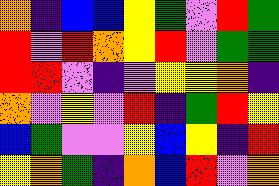[["orange", "indigo", "blue", "blue", "yellow", "green", "violet", "red", "green"], ["red", "violet", "red", "orange", "yellow", "red", "violet", "green", "green"], ["red", "red", "violet", "indigo", "violet", "yellow", "yellow", "orange", "indigo"], ["orange", "violet", "yellow", "violet", "red", "indigo", "green", "red", "yellow"], ["blue", "green", "violet", "violet", "yellow", "blue", "yellow", "indigo", "red"], ["yellow", "orange", "green", "indigo", "orange", "blue", "red", "violet", "orange"]]